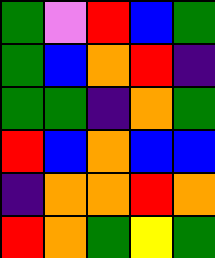[["green", "violet", "red", "blue", "green"], ["green", "blue", "orange", "red", "indigo"], ["green", "green", "indigo", "orange", "green"], ["red", "blue", "orange", "blue", "blue"], ["indigo", "orange", "orange", "red", "orange"], ["red", "orange", "green", "yellow", "green"]]